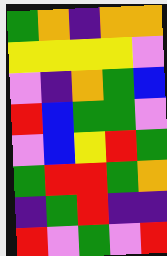[["green", "orange", "indigo", "orange", "orange"], ["yellow", "yellow", "yellow", "yellow", "violet"], ["violet", "indigo", "orange", "green", "blue"], ["red", "blue", "green", "green", "violet"], ["violet", "blue", "yellow", "red", "green"], ["green", "red", "red", "green", "orange"], ["indigo", "green", "red", "indigo", "indigo"], ["red", "violet", "green", "violet", "red"]]